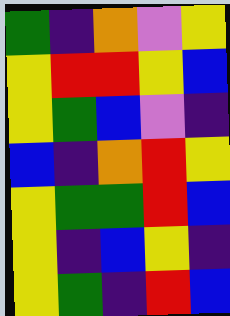[["green", "indigo", "orange", "violet", "yellow"], ["yellow", "red", "red", "yellow", "blue"], ["yellow", "green", "blue", "violet", "indigo"], ["blue", "indigo", "orange", "red", "yellow"], ["yellow", "green", "green", "red", "blue"], ["yellow", "indigo", "blue", "yellow", "indigo"], ["yellow", "green", "indigo", "red", "blue"]]